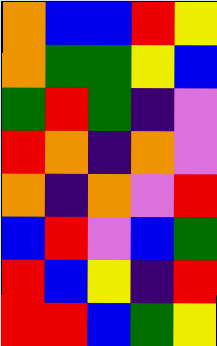[["orange", "blue", "blue", "red", "yellow"], ["orange", "green", "green", "yellow", "blue"], ["green", "red", "green", "indigo", "violet"], ["red", "orange", "indigo", "orange", "violet"], ["orange", "indigo", "orange", "violet", "red"], ["blue", "red", "violet", "blue", "green"], ["red", "blue", "yellow", "indigo", "red"], ["red", "red", "blue", "green", "yellow"]]